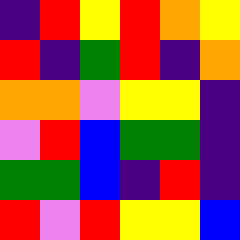[["indigo", "red", "yellow", "red", "orange", "yellow"], ["red", "indigo", "green", "red", "indigo", "orange"], ["orange", "orange", "violet", "yellow", "yellow", "indigo"], ["violet", "red", "blue", "green", "green", "indigo"], ["green", "green", "blue", "indigo", "red", "indigo"], ["red", "violet", "red", "yellow", "yellow", "blue"]]